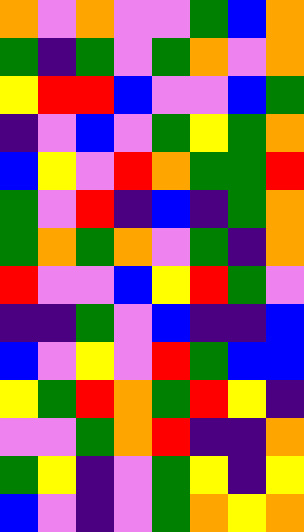[["orange", "violet", "orange", "violet", "violet", "green", "blue", "orange"], ["green", "indigo", "green", "violet", "green", "orange", "violet", "orange"], ["yellow", "red", "red", "blue", "violet", "violet", "blue", "green"], ["indigo", "violet", "blue", "violet", "green", "yellow", "green", "orange"], ["blue", "yellow", "violet", "red", "orange", "green", "green", "red"], ["green", "violet", "red", "indigo", "blue", "indigo", "green", "orange"], ["green", "orange", "green", "orange", "violet", "green", "indigo", "orange"], ["red", "violet", "violet", "blue", "yellow", "red", "green", "violet"], ["indigo", "indigo", "green", "violet", "blue", "indigo", "indigo", "blue"], ["blue", "violet", "yellow", "violet", "red", "green", "blue", "blue"], ["yellow", "green", "red", "orange", "green", "red", "yellow", "indigo"], ["violet", "violet", "green", "orange", "red", "indigo", "indigo", "orange"], ["green", "yellow", "indigo", "violet", "green", "yellow", "indigo", "yellow"], ["blue", "violet", "indigo", "violet", "green", "orange", "yellow", "orange"]]